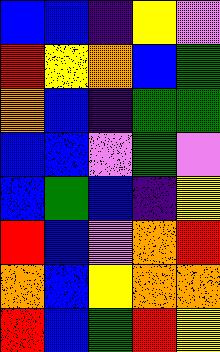[["blue", "blue", "indigo", "yellow", "violet"], ["red", "yellow", "orange", "blue", "green"], ["orange", "blue", "indigo", "green", "green"], ["blue", "blue", "violet", "green", "violet"], ["blue", "green", "blue", "indigo", "yellow"], ["red", "blue", "violet", "orange", "red"], ["orange", "blue", "yellow", "orange", "orange"], ["red", "blue", "green", "red", "yellow"]]